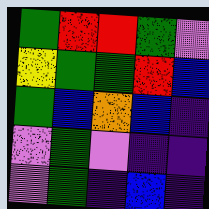[["green", "red", "red", "green", "violet"], ["yellow", "green", "green", "red", "blue"], ["green", "blue", "orange", "blue", "indigo"], ["violet", "green", "violet", "indigo", "indigo"], ["violet", "green", "indigo", "blue", "indigo"]]